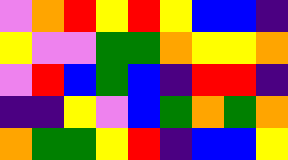[["violet", "orange", "red", "yellow", "red", "yellow", "blue", "blue", "indigo"], ["yellow", "violet", "violet", "green", "green", "orange", "yellow", "yellow", "orange"], ["violet", "red", "blue", "green", "blue", "indigo", "red", "red", "indigo"], ["indigo", "indigo", "yellow", "violet", "blue", "green", "orange", "green", "orange"], ["orange", "green", "green", "yellow", "red", "indigo", "blue", "blue", "yellow"]]